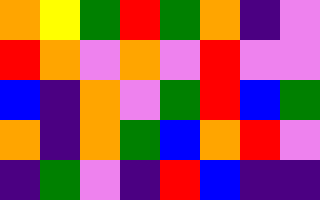[["orange", "yellow", "green", "red", "green", "orange", "indigo", "violet"], ["red", "orange", "violet", "orange", "violet", "red", "violet", "violet"], ["blue", "indigo", "orange", "violet", "green", "red", "blue", "green"], ["orange", "indigo", "orange", "green", "blue", "orange", "red", "violet"], ["indigo", "green", "violet", "indigo", "red", "blue", "indigo", "indigo"]]